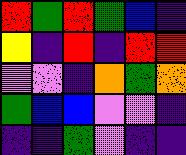[["red", "green", "red", "green", "blue", "indigo"], ["yellow", "indigo", "red", "indigo", "red", "red"], ["violet", "violet", "indigo", "orange", "green", "orange"], ["green", "blue", "blue", "violet", "violet", "indigo"], ["indigo", "indigo", "green", "violet", "indigo", "indigo"]]